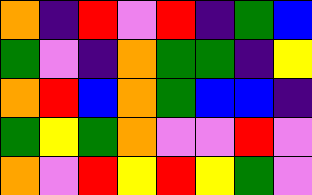[["orange", "indigo", "red", "violet", "red", "indigo", "green", "blue"], ["green", "violet", "indigo", "orange", "green", "green", "indigo", "yellow"], ["orange", "red", "blue", "orange", "green", "blue", "blue", "indigo"], ["green", "yellow", "green", "orange", "violet", "violet", "red", "violet"], ["orange", "violet", "red", "yellow", "red", "yellow", "green", "violet"]]